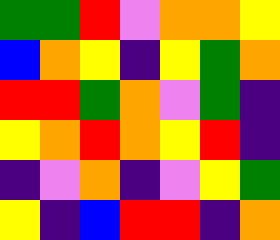[["green", "green", "red", "violet", "orange", "orange", "yellow"], ["blue", "orange", "yellow", "indigo", "yellow", "green", "orange"], ["red", "red", "green", "orange", "violet", "green", "indigo"], ["yellow", "orange", "red", "orange", "yellow", "red", "indigo"], ["indigo", "violet", "orange", "indigo", "violet", "yellow", "green"], ["yellow", "indigo", "blue", "red", "red", "indigo", "orange"]]